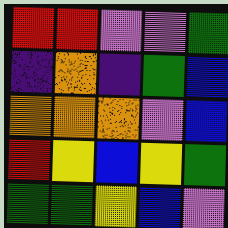[["red", "red", "violet", "violet", "green"], ["indigo", "orange", "indigo", "green", "blue"], ["orange", "orange", "orange", "violet", "blue"], ["red", "yellow", "blue", "yellow", "green"], ["green", "green", "yellow", "blue", "violet"]]